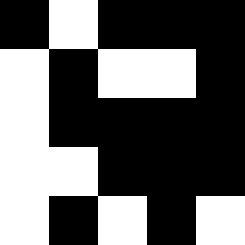[["black", "white", "black", "black", "black"], ["white", "black", "white", "white", "black"], ["white", "black", "black", "black", "black"], ["white", "white", "black", "black", "black"], ["white", "black", "white", "black", "white"]]